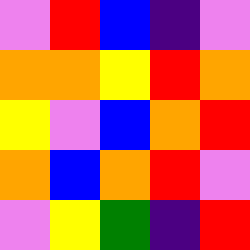[["violet", "red", "blue", "indigo", "violet"], ["orange", "orange", "yellow", "red", "orange"], ["yellow", "violet", "blue", "orange", "red"], ["orange", "blue", "orange", "red", "violet"], ["violet", "yellow", "green", "indigo", "red"]]